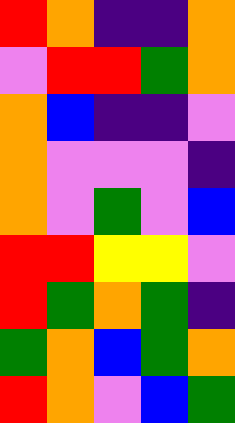[["red", "orange", "indigo", "indigo", "orange"], ["violet", "red", "red", "green", "orange"], ["orange", "blue", "indigo", "indigo", "violet"], ["orange", "violet", "violet", "violet", "indigo"], ["orange", "violet", "green", "violet", "blue"], ["red", "red", "yellow", "yellow", "violet"], ["red", "green", "orange", "green", "indigo"], ["green", "orange", "blue", "green", "orange"], ["red", "orange", "violet", "blue", "green"]]